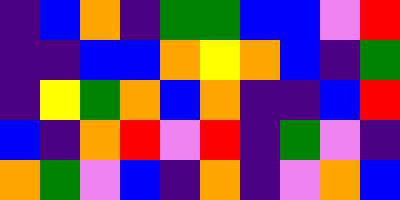[["indigo", "blue", "orange", "indigo", "green", "green", "blue", "blue", "violet", "red"], ["indigo", "indigo", "blue", "blue", "orange", "yellow", "orange", "blue", "indigo", "green"], ["indigo", "yellow", "green", "orange", "blue", "orange", "indigo", "indigo", "blue", "red"], ["blue", "indigo", "orange", "red", "violet", "red", "indigo", "green", "violet", "indigo"], ["orange", "green", "violet", "blue", "indigo", "orange", "indigo", "violet", "orange", "blue"]]